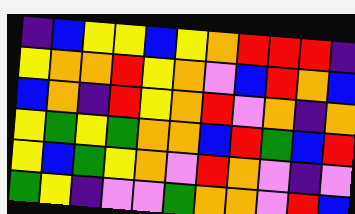[["indigo", "blue", "yellow", "yellow", "blue", "yellow", "orange", "red", "red", "red", "indigo"], ["yellow", "orange", "orange", "red", "yellow", "orange", "violet", "blue", "red", "orange", "blue"], ["blue", "orange", "indigo", "red", "yellow", "orange", "red", "violet", "orange", "indigo", "orange"], ["yellow", "green", "yellow", "green", "orange", "orange", "blue", "red", "green", "blue", "red"], ["yellow", "blue", "green", "yellow", "orange", "violet", "red", "orange", "violet", "indigo", "violet"], ["green", "yellow", "indigo", "violet", "violet", "green", "orange", "orange", "violet", "red", "blue"]]